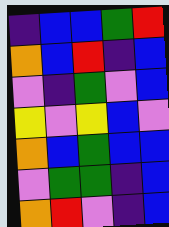[["indigo", "blue", "blue", "green", "red"], ["orange", "blue", "red", "indigo", "blue"], ["violet", "indigo", "green", "violet", "blue"], ["yellow", "violet", "yellow", "blue", "violet"], ["orange", "blue", "green", "blue", "blue"], ["violet", "green", "green", "indigo", "blue"], ["orange", "red", "violet", "indigo", "blue"]]